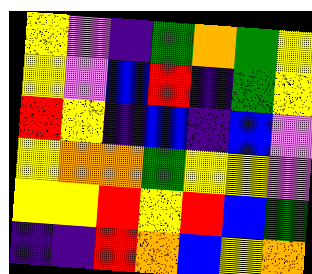[["yellow", "violet", "indigo", "green", "orange", "green", "yellow"], ["yellow", "violet", "blue", "red", "indigo", "green", "yellow"], ["red", "yellow", "indigo", "blue", "indigo", "blue", "violet"], ["yellow", "orange", "orange", "green", "yellow", "yellow", "violet"], ["yellow", "yellow", "red", "yellow", "red", "blue", "green"], ["indigo", "indigo", "red", "orange", "blue", "yellow", "orange"]]